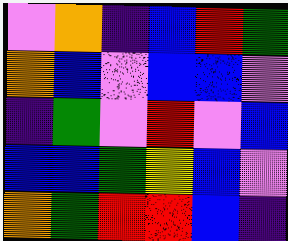[["violet", "orange", "indigo", "blue", "red", "green"], ["orange", "blue", "violet", "blue", "blue", "violet"], ["indigo", "green", "violet", "red", "violet", "blue"], ["blue", "blue", "green", "yellow", "blue", "violet"], ["orange", "green", "red", "red", "blue", "indigo"]]